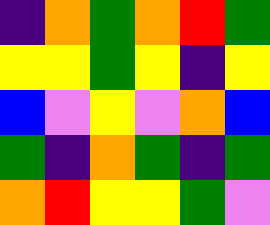[["indigo", "orange", "green", "orange", "red", "green"], ["yellow", "yellow", "green", "yellow", "indigo", "yellow"], ["blue", "violet", "yellow", "violet", "orange", "blue"], ["green", "indigo", "orange", "green", "indigo", "green"], ["orange", "red", "yellow", "yellow", "green", "violet"]]